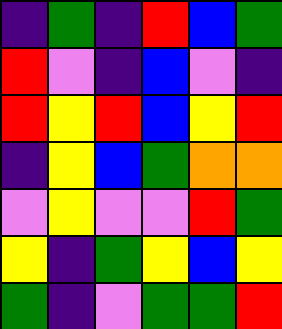[["indigo", "green", "indigo", "red", "blue", "green"], ["red", "violet", "indigo", "blue", "violet", "indigo"], ["red", "yellow", "red", "blue", "yellow", "red"], ["indigo", "yellow", "blue", "green", "orange", "orange"], ["violet", "yellow", "violet", "violet", "red", "green"], ["yellow", "indigo", "green", "yellow", "blue", "yellow"], ["green", "indigo", "violet", "green", "green", "red"]]